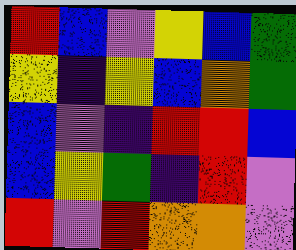[["red", "blue", "violet", "yellow", "blue", "green"], ["yellow", "indigo", "yellow", "blue", "orange", "green"], ["blue", "violet", "indigo", "red", "red", "blue"], ["blue", "yellow", "green", "indigo", "red", "violet"], ["red", "violet", "red", "orange", "orange", "violet"]]